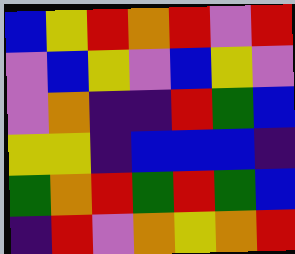[["blue", "yellow", "red", "orange", "red", "violet", "red"], ["violet", "blue", "yellow", "violet", "blue", "yellow", "violet"], ["violet", "orange", "indigo", "indigo", "red", "green", "blue"], ["yellow", "yellow", "indigo", "blue", "blue", "blue", "indigo"], ["green", "orange", "red", "green", "red", "green", "blue"], ["indigo", "red", "violet", "orange", "yellow", "orange", "red"]]